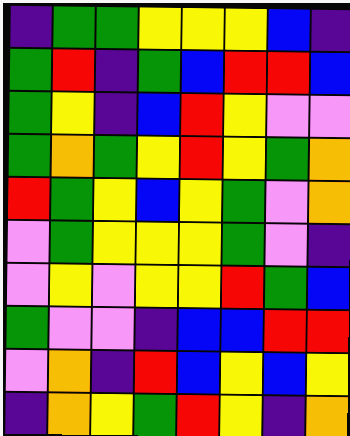[["indigo", "green", "green", "yellow", "yellow", "yellow", "blue", "indigo"], ["green", "red", "indigo", "green", "blue", "red", "red", "blue"], ["green", "yellow", "indigo", "blue", "red", "yellow", "violet", "violet"], ["green", "orange", "green", "yellow", "red", "yellow", "green", "orange"], ["red", "green", "yellow", "blue", "yellow", "green", "violet", "orange"], ["violet", "green", "yellow", "yellow", "yellow", "green", "violet", "indigo"], ["violet", "yellow", "violet", "yellow", "yellow", "red", "green", "blue"], ["green", "violet", "violet", "indigo", "blue", "blue", "red", "red"], ["violet", "orange", "indigo", "red", "blue", "yellow", "blue", "yellow"], ["indigo", "orange", "yellow", "green", "red", "yellow", "indigo", "orange"]]